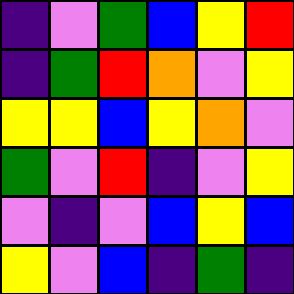[["indigo", "violet", "green", "blue", "yellow", "red"], ["indigo", "green", "red", "orange", "violet", "yellow"], ["yellow", "yellow", "blue", "yellow", "orange", "violet"], ["green", "violet", "red", "indigo", "violet", "yellow"], ["violet", "indigo", "violet", "blue", "yellow", "blue"], ["yellow", "violet", "blue", "indigo", "green", "indigo"]]